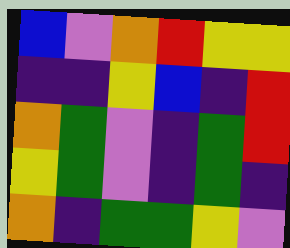[["blue", "violet", "orange", "red", "yellow", "yellow"], ["indigo", "indigo", "yellow", "blue", "indigo", "red"], ["orange", "green", "violet", "indigo", "green", "red"], ["yellow", "green", "violet", "indigo", "green", "indigo"], ["orange", "indigo", "green", "green", "yellow", "violet"]]